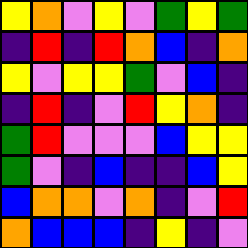[["yellow", "orange", "violet", "yellow", "violet", "green", "yellow", "green"], ["indigo", "red", "indigo", "red", "orange", "blue", "indigo", "orange"], ["yellow", "violet", "yellow", "yellow", "green", "violet", "blue", "indigo"], ["indigo", "red", "indigo", "violet", "red", "yellow", "orange", "indigo"], ["green", "red", "violet", "violet", "violet", "blue", "yellow", "yellow"], ["green", "violet", "indigo", "blue", "indigo", "indigo", "blue", "yellow"], ["blue", "orange", "orange", "violet", "orange", "indigo", "violet", "red"], ["orange", "blue", "blue", "blue", "indigo", "yellow", "indigo", "violet"]]